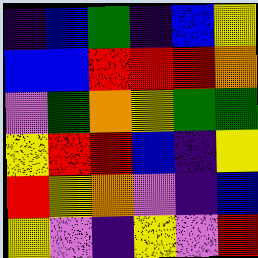[["indigo", "blue", "green", "indigo", "blue", "yellow"], ["blue", "blue", "red", "red", "red", "orange"], ["violet", "green", "orange", "yellow", "green", "green"], ["yellow", "red", "red", "blue", "indigo", "yellow"], ["red", "yellow", "orange", "violet", "indigo", "blue"], ["yellow", "violet", "indigo", "yellow", "violet", "red"]]